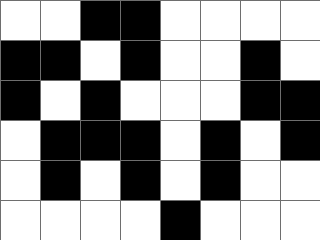[["white", "white", "black", "black", "white", "white", "white", "white"], ["black", "black", "white", "black", "white", "white", "black", "white"], ["black", "white", "black", "white", "white", "white", "black", "black"], ["white", "black", "black", "black", "white", "black", "white", "black"], ["white", "black", "white", "black", "white", "black", "white", "white"], ["white", "white", "white", "white", "black", "white", "white", "white"]]